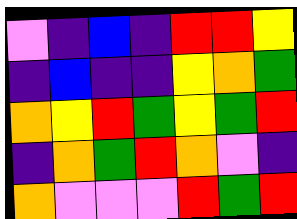[["violet", "indigo", "blue", "indigo", "red", "red", "yellow"], ["indigo", "blue", "indigo", "indigo", "yellow", "orange", "green"], ["orange", "yellow", "red", "green", "yellow", "green", "red"], ["indigo", "orange", "green", "red", "orange", "violet", "indigo"], ["orange", "violet", "violet", "violet", "red", "green", "red"]]